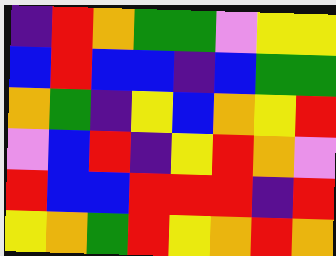[["indigo", "red", "orange", "green", "green", "violet", "yellow", "yellow"], ["blue", "red", "blue", "blue", "indigo", "blue", "green", "green"], ["orange", "green", "indigo", "yellow", "blue", "orange", "yellow", "red"], ["violet", "blue", "red", "indigo", "yellow", "red", "orange", "violet"], ["red", "blue", "blue", "red", "red", "red", "indigo", "red"], ["yellow", "orange", "green", "red", "yellow", "orange", "red", "orange"]]